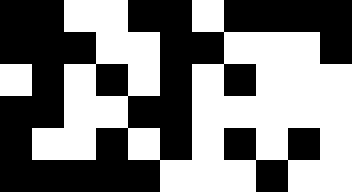[["black", "black", "white", "white", "black", "black", "white", "black", "black", "black", "black"], ["black", "black", "black", "white", "white", "black", "black", "white", "white", "white", "black"], ["white", "black", "white", "black", "white", "black", "white", "black", "white", "white", "white"], ["black", "black", "white", "white", "black", "black", "white", "white", "white", "white", "white"], ["black", "white", "white", "black", "white", "black", "white", "black", "white", "black", "white"], ["black", "black", "black", "black", "black", "white", "white", "white", "black", "white", "white"]]